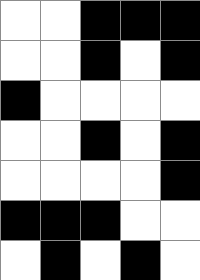[["white", "white", "black", "black", "black"], ["white", "white", "black", "white", "black"], ["black", "white", "white", "white", "white"], ["white", "white", "black", "white", "black"], ["white", "white", "white", "white", "black"], ["black", "black", "black", "white", "white"], ["white", "black", "white", "black", "white"]]